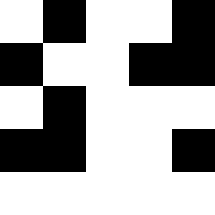[["white", "black", "white", "white", "black"], ["black", "white", "white", "black", "black"], ["white", "black", "white", "white", "white"], ["black", "black", "white", "white", "black"], ["white", "white", "white", "white", "white"]]